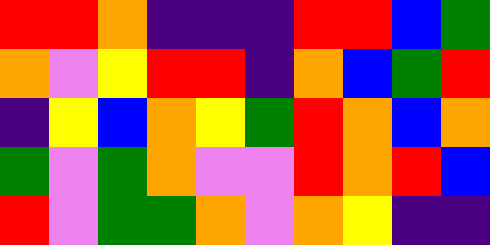[["red", "red", "orange", "indigo", "indigo", "indigo", "red", "red", "blue", "green"], ["orange", "violet", "yellow", "red", "red", "indigo", "orange", "blue", "green", "red"], ["indigo", "yellow", "blue", "orange", "yellow", "green", "red", "orange", "blue", "orange"], ["green", "violet", "green", "orange", "violet", "violet", "red", "orange", "red", "blue"], ["red", "violet", "green", "green", "orange", "violet", "orange", "yellow", "indigo", "indigo"]]